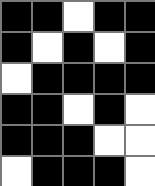[["black", "black", "white", "black", "black"], ["black", "white", "black", "white", "black"], ["white", "black", "black", "black", "black"], ["black", "black", "white", "black", "white"], ["black", "black", "black", "white", "white"], ["white", "black", "black", "black", "white"]]